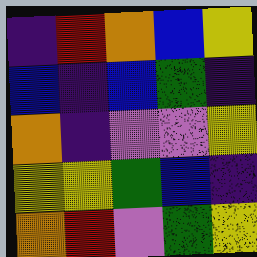[["indigo", "red", "orange", "blue", "yellow"], ["blue", "indigo", "blue", "green", "indigo"], ["orange", "indigo", "violet", "violet", "yellow"], ["yellow", "yellow", "green", "blue", "indigo"], ["orange", "red", "violet", "green", "yellow"]]